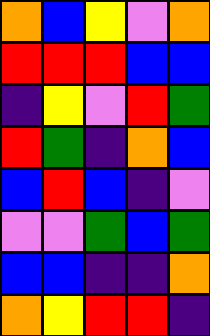[["orange", "blue", "yellow", "violet", "orange"], ["red", "red", "red", "blue", "blue"], ["indigo", "yellow", "violet", "red", "green"], ["red", "green", "indigo", "orange", "blue"], ["blue", "red", "blue", "indigo", "violet"], ["violet", "violet", "green", "blue", "green"], ["blue", "blue", "indigo", "indigo", "orange"], ["orange", "yellow", "red", "red", "indigo"]]